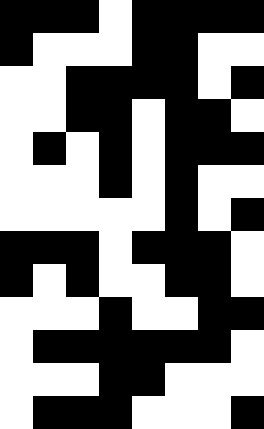[["black", "black", "black", "white", "black", "black", "black", "black"], ["black", "white", "white", "white", "black", "black", "white", "white"], ["white", "white", "black", "black", "black", "black", "white", "black"], ["white", "white", "black", "black", "white", "black", "black", "white"], ["white", "black", "white", "black", "white", "black", "black", "black"], ["white", "white", "white", "black", "white", "black", "white", "white"], ["white", "white", "white", "white", "white", "black", "white", "black"], ["black", "black", "black", "white", "black", "black", "black", "white"], ["black", "white", "black", "white", "white", "black", "black", "white"], ["white", "white", "white", "black", "white", "white", "black", "black"], ["white", "black", "black", "black", "black", "black", "black", "white"], ["white", "white", "white", "black", "black", "white", "white", "white"], ["white", "black", "black", "black", "white", "white", "white", "black"]]